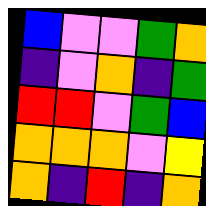[["blue", "violet", "violet", "green", "orange"], ["indigo", "violet", "orange", "indigo", "green"], ["red", "red", "violet", "green", "blue"], ["orange", "orange", "orange", "violet", "yellow"], ["orange", "indigo", "red", "indigo", "orange"]]